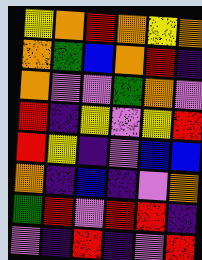[["yellow", "orange", "red", "orange", "yellow", "orange"], ["orange", "green", "blue", "orange", "red", "indigo"], ["orange", "violet", "violet", "green", "orange", "violet"], ["red", "indigo", "yellow", "violet", "yellow", "red"], ["red", "yellow", "indigo", "violet", "blue", "blue"], ["orange", "indigo", "blue", "indigo", "violet", "orange"], ["green", "red", "violet", "red", "red", "indigo"], ["violet", "indigo", "red", "indigo", "violet", "red"]]